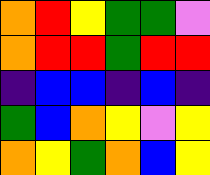[["orange", "red", "yellow", "green", "green", "violet"], ["orange", "red", "red", "green", "red", "red"], ["indigo", "blue", "blue", "indigo", "blue", "indigo"], ["green", "blue", "orange", "yellow", "violet", "yellow"], ["orange", "yellow", "green", "orange", "blue", "yellow"]]